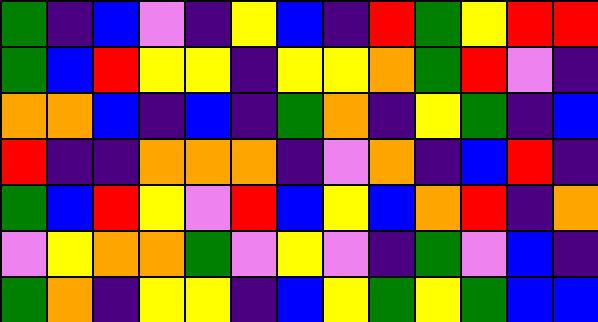[["green", "indigo", "blue", "violet", "indigo", "yellow", "blue", "indigo", "red", "green", "yellow", "red", "red"], ["green", "blue", "red", "yellow", "yellow", "indigo", "yellow", "yellow", "orange", "green", "red", "violet", "indigo"], ["orange", "orange", "blue", "indigo", "blue", "indigo", "green", "orange", "indigo", "yellow", "green", "indigo", "blue"], ["red", "indigo", "indigo", "orange", "orange", "orange", "indigo", "violet", "orange", "indigo", "blue", "red", "indigo"], ["green", "blue", "red", "yellow", "violet", "red", "blue", "yellow", "blue", "orange", "red", "indigo", "orange"], ["violet", "yellow", "orange", "orange", "green", "violet", "yellow", "violet", "indigo", "green", "violet", "blue", "indigo"], ["green", "orange", "indigo", "yellow", "yellow", "indigo", "blue", "yellow", "green", "yellow", "green", "blue", "blue"]]